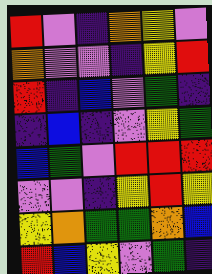[["red", "violet", "indigo", "orange", "yellow", "violet"], ["orange", "violet", "violet", "indigo", "yellow", "red"], ["red", "indigo", "blue", "violet", "green", "indigo"], ["indigo", "blue", "indigo", "violet", "yellow", "green"], ["blue", "green", "violet", "red", "red", "red"], ["violet", "violet", "indigo", "yellow", "red", "yellow"], ["yellow", "orange", "green", "green", "orange", "blue"], ["red", "blue", "yellow", "violet", "green", "indigo"]]